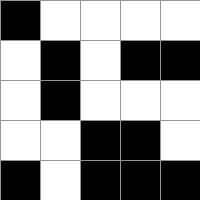[["black", "white", "white", "white", "white"], ["white", "black", "white", "black", "black"], ["white", "black", "white", "white", "white"], ["white", "white", "black", "black", "white"], ["black", "white", "black", "black", "black"]]